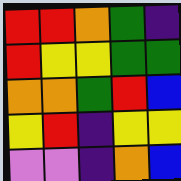[["red", "red", "orange", "green", "indigo"], ["red", "yellow", "yellow", "green", "green"], ["orange", "orange", "green", "red", "blue"], ["yellow", "red", "indigo", "yellow", "yellow"], ["violet", "violet", "indigo", "orange", "blue"]]